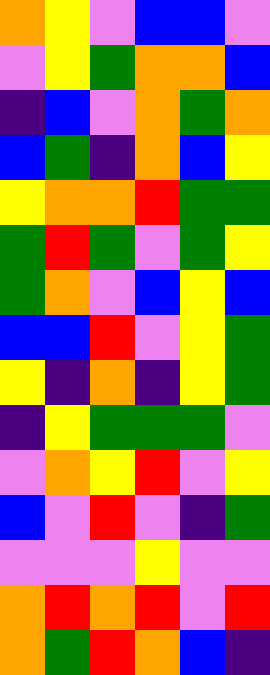[["orange", "yellow", "violet", "blue", "blue", "violet"], ["violet", "yellow", "green", "orange", "orange", "blue"], ["indigo", "blue", "violet", "orange", "green", "orange"], ["blue", "green", "indigo", "orange", "blue", "yellow"], ["yellow", "orange", "orange", "red", "green", "green"], ["green", "red", "green", "violet", "green", "yellow"], ["green", "orange", "violet", "blue", "yellow", "blue"], ["blue", "blue", "red", "violet", "yellow", "green"], ["yellow", "indigo", "orange", "indigo", "yellow", "green"], ["indigo", "yellow", "green", "green", "green", "violet"], ["violet", "orange", "yellow", "red", "violet", "yellow"], ["blue", "violet", "red", "violet", "indigo", "green"], ["violet", "violet", "violet", "yellow", "violet", "violet"], ["orange", "red", "orange", "red", "violet", "red"], ["orange", "green", "red", "orange", "blue", "indigo"]]